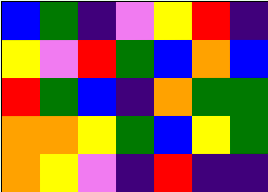[["blue", "green", "indigo", "violet", "yellow", "red", "indigo"], ["yellow", "violet", "red", "green", "blue", "orange", "blue"], ["red", "green", "blue", "indigo", "orange", "green", "green"], ["orange", "orange", "yellow", "green", "blue", "yellow", "green"], ["orange", "yellow", "violet", "indigo", "red", "indigo", "indigo"]]